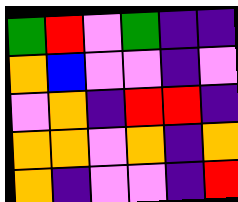[["green", "red", "violet", "green", "indigo", "indigo"], ["orange", "blue", "violet", "violet", "indigo", "violet"], ["violet", "orange", "indigo", "red", "red", "indigo"], ["orange", "orange", "violet", "orange", "indigo", "orange"], ["orange", "indigo", "violet", "violet", "indigo", "red"]]